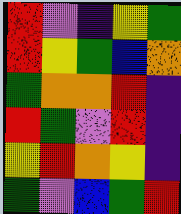[["red", "violet", "indigo", "yellow", "green"], ["red", "yellow", "green", "blue", "orange"], ["green", "orange", "orange", "red", "indigo"], ["red", "green", "violet", "red", "indigo"], ["yellow", "red", "orange", "yellow", "indigo"], ["green", "violet", "blue", "green", "red"]]